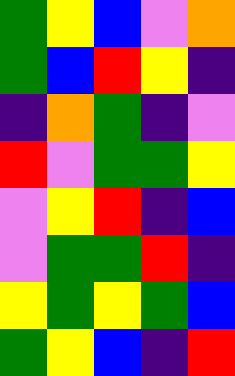[["green", "yellow", "blue", "violet", "orange"], ["green", "blue", "red", "yellow", "indigo"], ["indigo", "orange", "green", "indigo", "violet"], ["red", "violet", "green", "green", "yellow"], ["violet", "yellow", "red", "indigo", "blue"], ["violet", "green", "green", "red", "indigo"], ["yellow", "green", "yellow", "green", "blue"], ["green", "yellow", "blue", "indigo", "red"]]